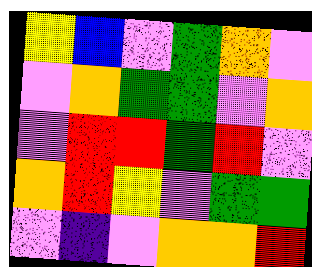[["yellow", "blue", "violet", "green", "orange", "violet"], ["violet", "orange", "green", "green", "violet", "orange"], ["violet", "red", "red", "green", "red", "violet"], ["orange", "red", "yellow", "violet", "green", "green"], ["violet", "indigo", "violet", "orange", "orange", "red"]]